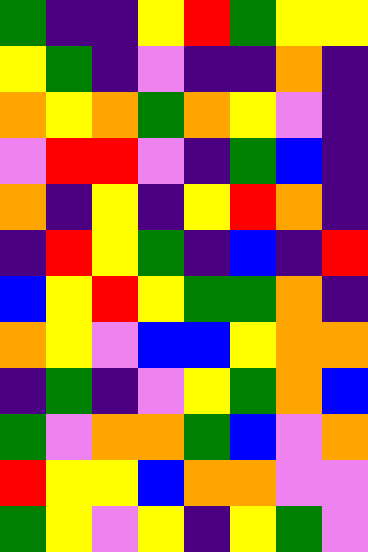[["green", "indigo", "indigo", "yellow", "red", "green", "yellow", "yellow"], ["yellow", "green", "indigo", "violet", "indigo", "indigo", "orange", "indigo"], ["orange", "yellow", "orange", "green", "orange", "yellow", "violet", "indigo"], ["violet", "red", "red", "violet", "indigo", "green", "blue", "indigo"], ["orange", "indigo", "yellow", "indigo", "yellow", "red", "orange", "indigo"], ["indigo", "red", "yellow", "green", "indigo", "blue", "indigo", "red"], ["blue", "yellow", "red", "yellow", "green", "green", "orange", "indigo"], ["orange", "yellow", "violet", "blue", "blue", "yellow", "orange", "orange"], ["indigo", "green", "indigo", "violet", "yellow", "green", "orange", "blue"], ["green", "violet", "orange", "orange", "green", "blue", "violet", "orange"], ["red", "yellow", "yellow", "blue", "orange", "orange", "violet", "violet"], ["green", "yellow", "violet", "yellow", "indigo", "yellow", "green", "violet"]]